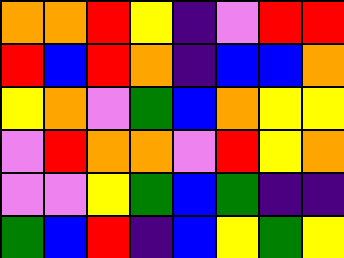[["orange", "orange", "red", "yellow", "indigo", "violet", "red", "red"], ["red", "blue", "red", "orange", "indigo", "blue", "blue", "orange"], ["yellow", "orange", "violet", "green", "blue", "orange", "yellow", "yellow"], ["violet", "red", "orange", "orange", "violet", "red", "yellow", "orange"], ["violet", "violet", "yellow", "green", "blue", "green", "indigo", "indigo"], ["green", "blue", "red", "indigo", "blue", "yellow", "green", "yellow"]]